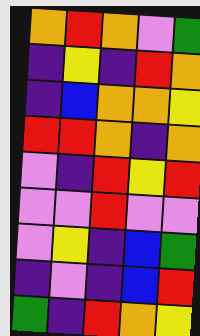[["orange", "red", "orange", "violet", "green"], ["indigo", "yellow", "indigo", "red", "orange"], ["indigo", "blue", "orange", "orange", "yellow"], ["red", "red", "orange", "indigo", "orange"], ["violet", "indigo", "red", "yellow", "red"], ["violet", "violet", "red", "violet", "violet"], ["violet", "yellow", "indigo", "blue", "green"], ["indigo", "violet", "indigo", "blue", "red"], ["green", "indigo", "red", "orange", "yellow"]]